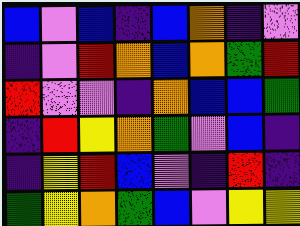[["blue", "violet", "blue", "indigo", "blue", "orange", "indigo", "violet"], ["indigo", "violet", "red", "orange", "blue", "orange", "green", "red"], ["red", "violet", "violet", "indigo", "orange", "blue", "blue", "green"], ["indigo", "red", "yellow", "orange", "green", "violet", "blue", "indigo"], ["indigo", "yellow", "red", "blue", "violet", "indigo", "red", "indigo"], ["green", "yellow", "orange", "green", "blue", "violet", "yellow", "yellow"]]